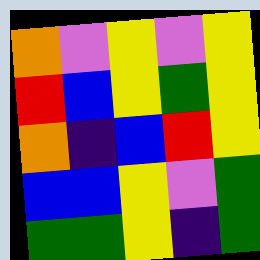[["orange", "violet", "yellow", "violet", "yellow"], ["red", "blue", "yellow", "green", "yellow"], ["orange", "indigo", "blue", "red", "yellow"], ["blue", "blue", "yellow", "violet", "green"], ["green", "green", "yellow", "indigo", "green"]]